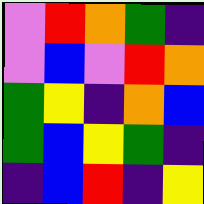[["violet", "red", "orange", "green", "indigo"], ["violet", "blue", "violet", "red", "orange"], ["green", "yellow", "indigo", "orange", "blue"], ["green", "blue", "yellow", "green", "indigo"], ["indigo", "blue", "red", "indigo", "yellow"]]